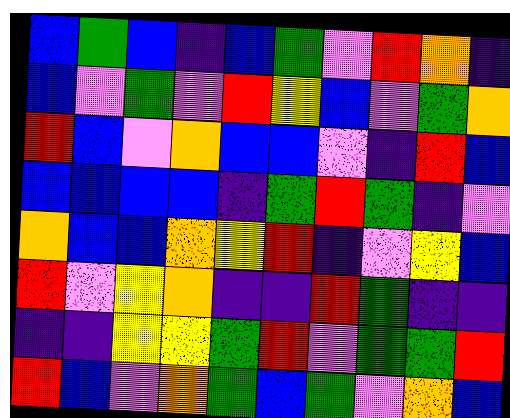[["blue", "green", "blue", "indigo", "blue", "green", "violet", "red", "orange", "indigo"], ["blue", "violet", "green", "violet", "red", "yellow", "blue", "violet", "green", "orange"], ["red", "blue", "violet", "orange", "blue", "blue", "violet", "indigo", "red", "blue"], ["blue", "blue", "blue", "blue", "indigo", "green", "red", "green", "indigo", "violet"], ["orange", "blue", "blue", "orange", "yellow", "red", "indigo", "violet", "yellow", "blue"], ["red", "violet", "yellow", "orange", "indigo", "indigo", "red", "green", "indigo", "indigo"], ["indigo", "indigo", "yellow", "yellow", "green", "red", "violet", "green", "green", "red"], ["red", "blue", "violet", "orange", "green", "blue", "green", "violet", "orange", "blue"]]